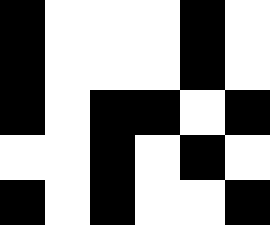[["black", "white", "white", "white", "black", "white"], ["black", "white", "white", "white", "black", "white"], ["black", "white", "black", "black", "white", "black"], ["white", "white", "black", "white", "black", "white"], ["black", "white", "black", "white", "white", "black"]]